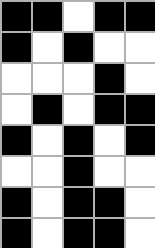[["black", "black", "white", "black", "black"], ["black", "white", "black", "white", "white"], ["white", "white", "white", "black", "white"], ["white", "black", "white", "black", "black"], ["black", "white", "black", "white", "black"], ["white", "white", "black", "white", "white"], ["black", "white", "black", "black", "white"], ["black", "white", "black", "black", "white"]]